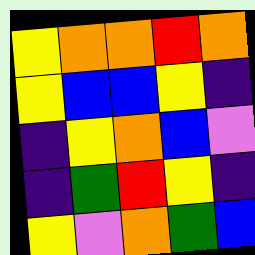[["yellow", "orange", "orange", "red", "orange"], ["yellow", "blue", "blue", "yellow", "indigo"], ["indigo", "yellow", "orange", "blue", "violet"], ["indigo", "green", "red", "yellow", "indigo"], ["yellow", "violet", "orange", "green", "blue"]]